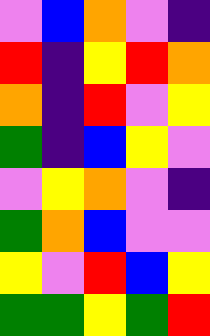[["violet", "blue", "orange", "violet", "indigo"], ["red", "indigo", "yellow", "red", "orange"], ["orange", "indigo", "red", "violet", "yellow"], ["green", "indigo", "blue", "yellow", "violet"], ["violet", "yellow", "orange", "violet", "indigo"], ["green", "orange", "blue", "violet", "violet"], ["yellow", "violet", "red", "blue", "yellow"], ["green", "green", "yellow", "green", "red"]]